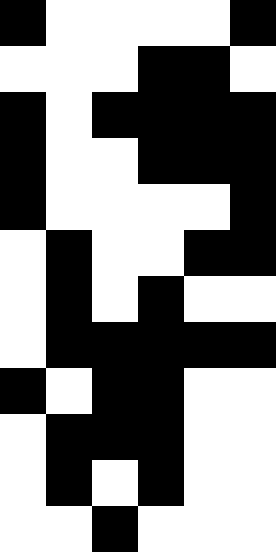[["black", "white", "white", "white", "white", "black"], ["white", "white", "white", "black", "black", "white"], ["black", "white", "black", "black", "black", "black"], ["black", "white", "white", "black", "black", "black"], ["black", "white", "white", "white", "white", "black"], ["white", "black", "white", "white", "black", "black"], ["white", "black", "white", "black", "white", "white"], ["white", "black", "black", "black", "black", "black"], ["black", "white", "black", "black", "white", "white"], ["white", "black", "black", "black", "white", "white"], ["white", "black", "white", "black", "white", "white"], ["white", "white", "black", "white", "white", "white"]]